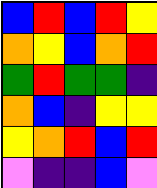[["blue", "red", "blue", "red", "yellow"], ["orange", "yellow", "blue", "orange", "red"], ["green", "red", "green", "green", "indigo"], ["orange", "blue", "indigo", "yellow", "yellow"], ["yellow", "orange", "red", "blue", "red"], ["violet", "indigo", "indigo", "blue", "violet"]]